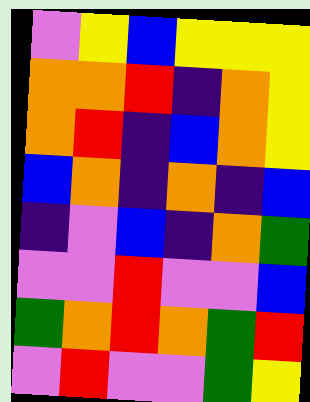[["violet", "yellow", "blue", "yellow", "yellow", "yellow"], ["orange", "orange", "red", "indigo", "orange", "yellow"], ["orange", "red", "indigo", "blue", "orange", "yellow"], ["blue", "orange", "indigo", "orange", "indigo", "blue"], ["indigo", "violet", "blue", "indigo", "orange", "green"], ["violet", "violet", "red", "violet", "violet", "blue"], ["green", "orange", "red", "orange", "green", "red"], ["violet", "red", "violet", "violet", "green", "yellow"]]